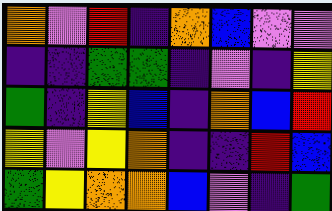[["orange", "violet", "red", "indigo", "orange", "blue", "violet", "violet"], ["indigo", "indigo", "green", "green", "indigo", "violet", "indigo", "yellow"], ["green", "indigo", "yellow", "blue", "indigo", "orange", "blue", "red"], ["yellow", "violet", "yellow", "orange", "indigo", "indigo", "red", "blue"], ["green", "yellow", "orange", "orange", "blue", "violet", "indigo", "green"]]